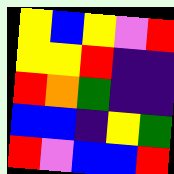[["yellow", "blue", "yellow", "violet", "red"], ["yellow", "yellow", "red", "indigo", "indigo"], ["red", "orange", "green", "indigo", "indigo"], ["blue", "blue", "indigo", "yellow", "green"], ["red", "violet", "blue", "blue", "red"]]